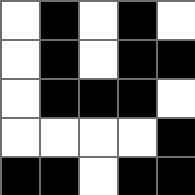[["white", "black", "white", "black", "white"], ["white", "black", "white", "black", "black"], ["white", "black", "black", "black", "white"], ["white", "white", "white", "white", "black"], ["black", "black", "white", "black", "black"]]